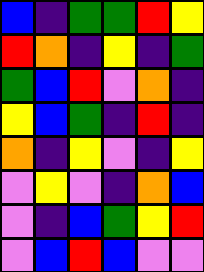[["blue", "indigo", "green", "green", "red", "yellow"], ["red", "orange", "indigo", "yellow", "indigo", "green"], ["green", "blue", "red", "violet", "orange", "indigo"], ["yellow", "blue", "green", "indigo", "red", "indigo"], ["orange", "indigo", "yellow", "violet", "indigo", "yellow"], ["violet", "yellow", "violet", "indigo", "orange", "blue"], ["violet", "indigo", "blue", "green", "yellow", "red"], ["violet", "blue", "red", "blue", "violet", "violet"]]